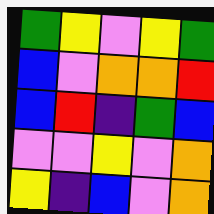[["green", "yellow", "violet", "yellow", "green"], ["blue", "violet", "orange", "orange", "red"], ["blue", "red", "indigo", "green", "blue"], ["violet", "violet", "yellow", "violet", "orange"], ["yellow", "indigo", "blue", "violet", "orange"]]